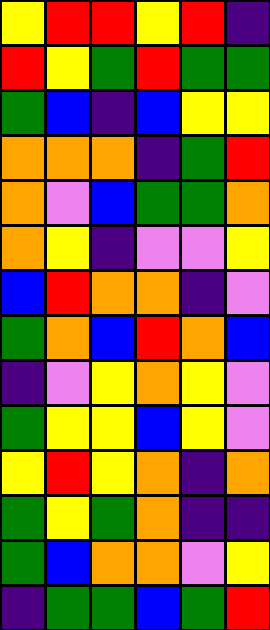[["yellow", "red", "red", "yellow", "red", "indigo"], ["red", "yellow", "green", "red", "green", "green"], ["green", "blue", "indigo", "blue", "yellow", "yellow"], ["orange", "orange", "orange", "indigo", "green", "red"], ["orange", "violet", "blue", "green", "green", "orange"], ["orange", "yellow", "indigo", "violet", "violet", "yellow"], ["blue", "red", "orange", "orange", "indigo", "violet"], ["green", "orange", "blue", "red", "orange", "blue"], ["indigo", "violet", "yellow", "orange", "yellow", "violet"], ["green", "yellow", "yellow", "blue", "yellow", "violet"], ["yellow", "red", "yellow", "orange", "indigo", "orange"], ["green", "yellow", "green", "orange", "indigo", "indigo"], ["green", "blue", "orange", "orange", "violet", "yellow"], ["indigo", "green", "green", "blue", "green", "red"]]